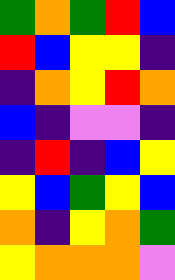[["green", "orange", "green", "red", "blue"], ["red", "blue", "yellow", "yellow", "indigo"], ["indigo", "orange", "yellow", "red", "orange"], ["blue", "indigo", "violet", "violet", "indigo"], ["indigo", "red", "indigo", "blue", "yellow"], ["yellow", "blue", "green", "yellow", "blue"], ["orange", "indigo", "yellow", "orange", "green"], ["yellow", "orange", "orange", "orange", "violet"]]